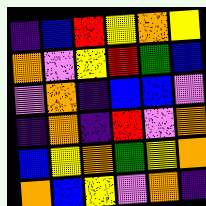[["indigo", "blue", "red", "yellow", "orange", "yellow"], ["orange", "violet", "yellow", "red", "green", "blue"], ["violet", "orange", "indigo", "blue", "blue", "violet"], ["indigo", "orange", "indigo", "red", "violet", "orange"], ["blue", "yellow", "orange", "green", "yellow", "orange"], ["orange", "blue", "yellow", "violet", "orange", "indigo"]]